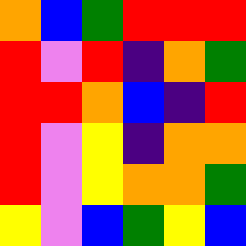[["orange", "blue", "green", "red", "red", "red"], ["red", "violet", "red", "indigo", "orange", "green"], ["red", "red", "orange", "blue", "indigo", "red"], ["red", "violet", "yellow", "indigo", "orange", "orange"], ["red", "violet", "yellow", "orange", "orange", "green"], ["yellow", "violet", "blue", "green", "yellow", "blue"]]